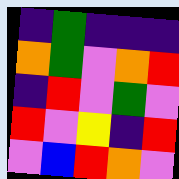[["indigo", "green", "indigo", "indigo", "indigo"], ["orange", "green", "violet", "orange", "red"], ["indigo", "red", "violet", "green", "violet"], ["red", "violet", "yellow", "indigo", "red"], ["violet", "blue", "red", "orange", "violet"]]